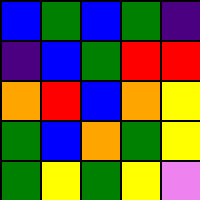[["blue", "green", "blue", "green", "indigo"], ["indigo", "blue", "green", "red", "red"], ["orange", "red", "blue", "orange", "yellow"], ["green", "blue", "orange", "green", "yellow"], ["green", "yellow", "green", "yellow", "violet"]]